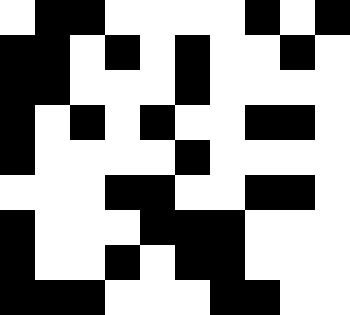[["white", "black", "black", "white", "white", "white", "white", "black", "white", "black"], ["black", "black", "white", "black", "white", "black", "white", "white", "black", "white"], ["black", "black", "white", "white", "white", "black", "white", "white", "white", "white"], ["black", "white", "black", "white", "black", "white", "white", "black", "black", "white"], ["black", "white", "white", "white", "white", "black", "white", "white", "white", "white"], ["white", "white", "white", "black", "black", "white", "white", "black", "black", "white"], ["black", "white", "white", "white", "black", "black", "black", "white", "white", "white"], ["black", "white", "white", "black", "white", "black", "black", "white", "white", "white"], ["black", "black", "black", "white", "white", "white", "black", "black", "white", "white"]]